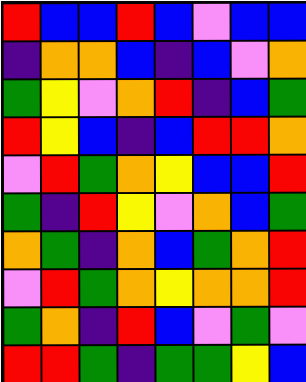[["red", "blue", "blue", "red", "blue", "violet", "blue", "blue"], ["indigo", "orange", "orange", "blue", "indigo", "blue", "violet", "orange"], ["green", "yellow", "violet", "orange", "red", "indigo", "blue", "green"], ["red", "yellow", "blue", "indigo", "blue", "red", "red", "orange"], ["violet", "red", "green", "orange", "yellow", "blue", "blue", "red"], ["green", "indigo", "red", "yellow", "violet", "orange", "blue", "green"], ["orange", "green", "indigo", "orange", "blue", "green", "orange", "red"], ["violet", "red", "green", "orange", "yellow", "orange", "orange", "red"], ["green", "orange", "indigo", "red", "blue", "violet", "green", "violet"], ["red", "red", "green", "indigo", "green", "green", "yellow", "blue"]]